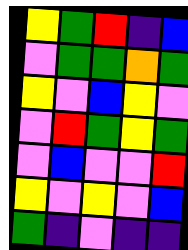[["yellow", "green", "red", "indigo", "blue"], ["violet", "green", "green", "orange", "green"], ["yellow", "violet", "blue", "yellow", "violet"], ["violet", "red", "green", "yellow", "green"], ["violet", "blue", "violet", "violet", "red"], ["yellow", "violet", "yellow", "violet", "blue"], ["green", "indigo", "violet", "indigo", "indigo"]]